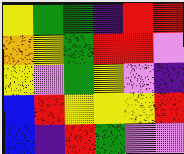[["yellow", "green", "green", "indigo", "red", "red"], ["orange", "yellow", "green", "red", "red", "violet"], ["yellow", "violet", "green", "yellow", "violet", "indigo"], ["blue", "red", "yellow", "yellow", "yellow", "red"], ["blue", "indigo", "red", "green", "violet", "violet"]]